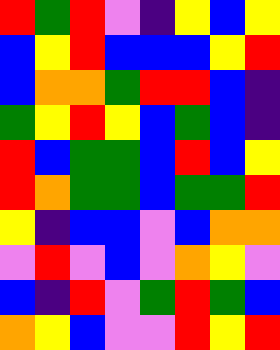[["red", "green", "red", "violet", "indigo", "yellow", "blue", "yellow"], ["blue", "yellow", "red", "blue", "blue", "blue", "yellow", "red"], ["blue", "orange", "orange", "green", "red", "red", "blue", "indigo"], ["green", "yellow", "red", "yellow", "blue", "green", "blue", "indigo"], ["red", "blue", "green", "green", "blue", "red", "blue", "yellow"], ["red", "orange", "green", "green", "blue", "green", "green", "red"], ["yellow", "indigo", "blue", "blue", "violet", "blue", "orange", "orange"], ["violet", "red", "violet", "blue", "violet", "orange", "yellow", "violet"], ["blue", "indigo", "red", "violet", "green", "red", "green", "blue"], ["orange", "yellow", "blue", "violet", "violet", "red", "yellow", "red"]]